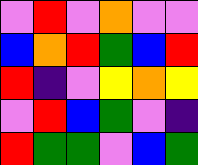[["violet", "red", "violet", "orange", "violet", "violet"], ["blue", "orange", "red", "green", "blue", "red"], ["red", "indigo", "violet", "yellow", "orange", "yellow"], ["violet", "red", "blue", "green", "violet", "indigo"], ["red", "green", "green", "violet", "blue", "green"]]